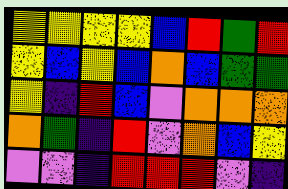[["yellow", "yellow", "yellow", "yellow", "blue", "red", "green", "red"], ["yellow", "blue", "yellow", "blue", "orange", "blue", "green", "green"], ["yellow", "indigo", "red", "blue", "violet", "orange", "orange", "orange"], ["orange", "green", "indigo", "red", "violet", "orange", "blue", "yellow"], ["violet", "violet", "indigo", "red", "red", "red", "violet", "indigo"]]